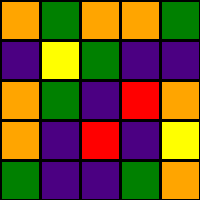[["orange", "green", "orange", "orange", "green"], ["indigo", "yellow", "green", "indigo", "indigo"], ["orange", "green", "indigo", "red", "orange"], ["orange", "indigo", "red", "indigo", "yellow"], ["green", "indigo", "indigo", "green", "orange"]]